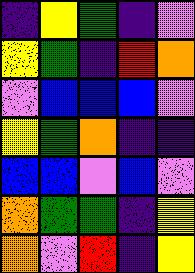[["indigo", "yellow", "green", "indigo", "violet"], ["yellow", "green", "indigo", "red", "orange"], ["violet", "blue", "blue", "blue", "violet"], ["yellow", "green", "orange", "indigo", "indigo"], ["blue", "blue", "violet", "blue", "violet"], ["orange", "green", "green", "indigo", "yellow"], ["orange", "violet", "red", "indigo", "yellow"]]